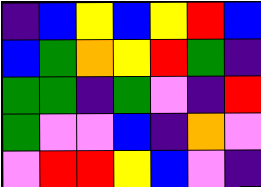[["indigo", "blue", "yellow", "blue", "yellow", "red", "blue"], ["blue", "green", "orange", "yellow", "red", "green", "indigo"], ["green", "green", "indigo", "green", "violet", "indigo", "red"], ["green", "violet", "violet", "blue", "indigo", "orange", "violet"], ["violet", "red", "red", "yellow", "blue", "violet", "indigo"]]